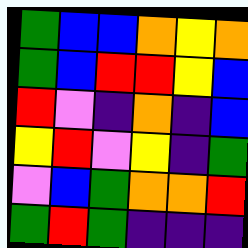[["green", "blue", "blue", "orange", "yellow", "orange"], ["green", "blue", "red", "red", "yellow", "blue"], ["red", "violet", "indigo", "orange", "indigo", "blue"], ["yellow", "red", "violet", "yellow", "indigo", "green"], ["violet", "blue", "green", "orange", "orange", "red"], ["green", "red", "green", "indigo", "indigo", "indigo"]]